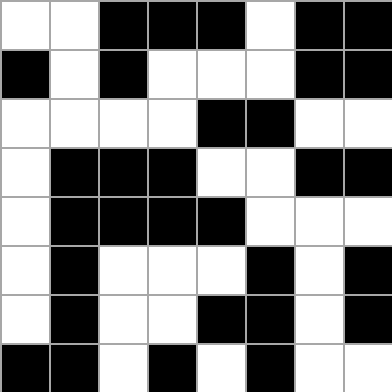[["white", "white", "black", "black", "black", "white", "black", "black"], ["black", "white", "black", "white", "white", "white", "black", "black"], ["white", "white", "white", "white", "black", "black", "white", "white"], ["white", "black", "black", "black", "white", "white", "black", "black"], ["white", "black", "black", "black", "black", "white", "white", "white"], ["white", "black", "white", "white", "white", "black", "white", "black"], ["white", "black", "white", "white", "black", "black", "white", "black"], ["black", "black", "white", "black", "white", "black", "white", "white"]]